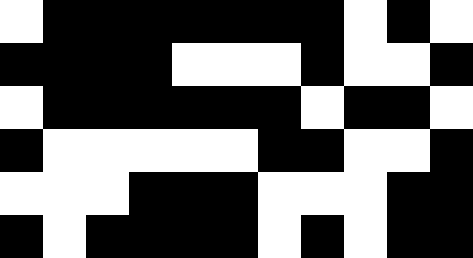[["white", "black", "black", "black", "black", "black", "black", "black", "white", "black", "white"], ["black", "black", "black", "black", "white", "white", "white", "black", "white", "white", "black"], ["white", "black", "black", "black", "black", "black", "black", "white", "black", "black", "white"], ["black", "white", "white", "white", "white", "white", "black", "black", "white", "white", "black"], ["white", "white", "white", "black", "black", "black", "white", "white", "white", "black", "black"], ["black", "white", "black", "black", "black", "black", "white", "black", "white", "black", "black"]]